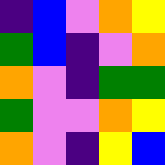[["indigo", "blue", "violet", "orange", "yellow"], ["green", "blue", "indigo", "violet", "orange"], ["orange", "violet", "indigo", "green", "green"], ["green", "violet", "violet", "orange", "yellow"], ["orange", "violet", "indigo", "yellow", "blue"]]